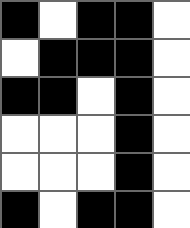[["black", "white", "black", "black", "white"], ["white", "black", "black", "black", "white"], ["black", "black", "white", "black", "white"], ["white", "white", "white", "black", "white"], ["white", "white", "white", "black", "white"], ["black", "white", "black", "black", "white"]]